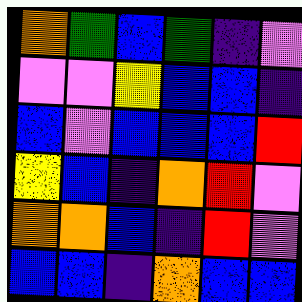[["orange", "green", "blue", "green", "indigo", "violet"], ["violet", "violet", "yellow", "blue", "blue", "indigo"], ["blue", "violet", "blue", "blue", "blue", "red"], ["yellow", "blue", "indigo", "orange", "red", "violet"], ["orange", "orange", "blue", "indigo", "red", "violet"], ["blue", "blue", "indigo", "orange", "blue", "blue"]]